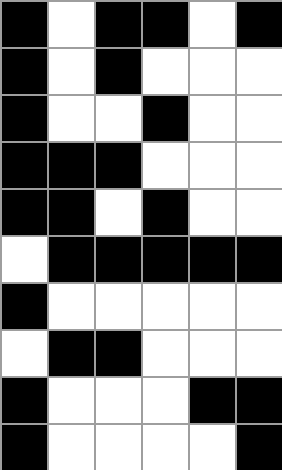[["black", "white", "black", "black", "white", "black"], ["black", "white", "black", "white", "white", "white"], ["black", "white", "white", "black", "white", "white"], ["black", "black", "black", "white", "white", "white"], ["black", "black", "white", "black", "white", "white"], ["white", "black", "black", "black", "black", "black"], ["black", "white", "white", "white", "white", "white"], ["white", "black", "black", "white", "white", "white"], ["black", "white", "white", "white", "black", "black"], ["black", "white", "white", "white", "white", "black"]]